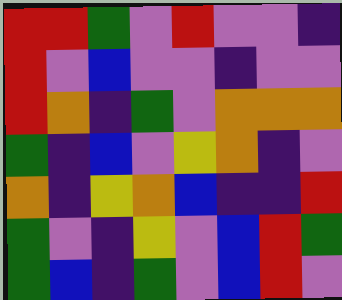[["red", "red", "green", "violet", "red", "violet", "violet", "indigo"], ["red", "violet", "blue", "violet", "violet", "indigo", "violet", "violet"], ["red", "orange", "indigo", "green", "violet", "orange", "orange", "orange"], ["green", "indigo", "blue", "violet", "yellow", "orange", "indigo", "violet"], ["orange", "indigo", "yellow", "orange", "blue", "indigo", "indigo", "red"], ["green", "violet", "indigo", "yellow", "violet", "blue", "red", "green"], ["green", "blue", "indigo", "green", "violet", "blue", "red", "violet"]]